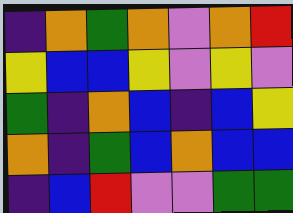[["indigo", "orange", "green", "orange", "violet", "orange", "red"], ["yellow", "blue", "blue", "yellow", "violet", "yellow", "violet"], ["green", "indigo", "orange", "blue", "indigo", "blue", "yellow"], ["orange", "indigo", "green", "blue", "orange", "blue", "blue"], ["indigo", "blue", "red", "violet", "violet", "green", "green"]]